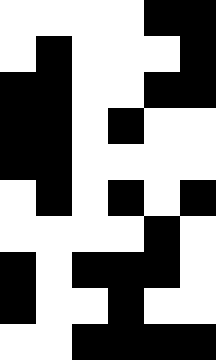[["white", "white", "white", "white", "black", "black"], ["white", "black", "white", "white", "white", "black"], ["black", "black", "white", "white", "black", "black"], ["black", "black", "white", "black", "white", "white"], ["black", "black", "white", "white", "white", "white"], ["white", "black", "white", "black", "white", "black"], ["white", "white", "white", "white", "black", "white"], ["black", "white", "black", "black", "black", "white"], ["black", "white", "white", "black", "white", "white"], ["white", "white", "black", "black", "black", "black"]]